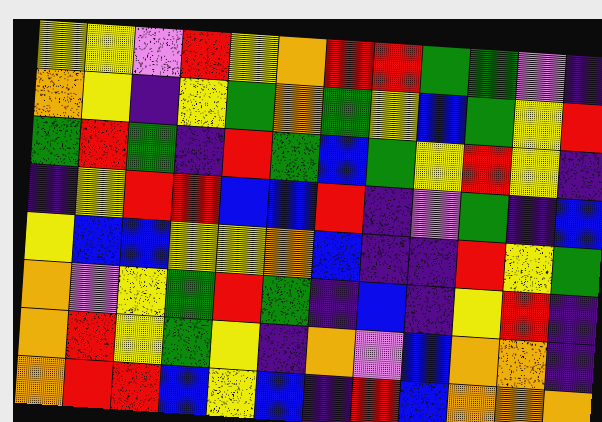[["yellow", "yellow", "violet", "red", "yellow", "orange", "red", "red", "green", "green", "violet", "indigo"], ["orange", "yellow", "indigo", "yellow", "green", "orange", "green", "yellow", "blue", "green", "yellow", "red"], ["green", "red", "green", "indigo", "red", "green", "blue", "green", "yellow", "red", "yellow", "indigo"], ["indigo", "yellow", "red", "red", "blue", "blue", "red", "indigo", "violet", "green", "indigo", "blue"], ["yellow", "blue", "blue", "yellow", "yellow", "orange", "blue", "indigo", "indigo", "red", "yellow", "green"], ["orange", "violet", "yellow", "green", "red", "green", "indigo", "blue", "indigo", "yellow", "red", "indigo"], ["orange", "red", "yellow", "green", "yellow", "indigo", "orange", "violet", "blue", "orange", "orange", "indigo"], ["orange", "red", "red", "blue", "yellow", "blue", "indigo", "red", "blue", "orange", "orange", "orange"]]